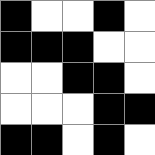[["black", "white", "white", "black", "white"], ["black", "black", "black", "white", "white"], ["white", "white", "black", "black", "white"], ["white", "white", "white", "black", "black"], ["black", "black", "white", "black", "white"]]